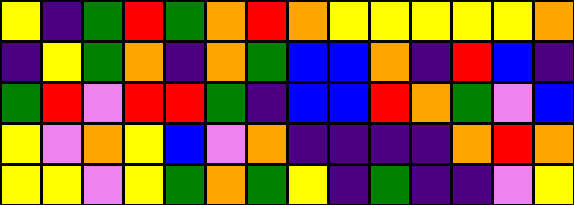[["yellow", "indigo", "green", "red", "green", "orange", "red", "orange", "yellow", "yellow", "yellow", "yellow", "yellow", "orange"], ["indigo", "yellow", "green", "orange", "indigo", "orange", "green", "blue", "blue", "orange", "indigo", "red", "blue", "indigo"], ["green", "red", "violet", "red", "red", "green", "indigo", "blue", "blue", "red", "orange", "green", "violet", "blue"], ["yellow", "violet", "orange", "yellow", "blue", "violet", "orange", "indigo", "indigo", "indigo", "indigo", "orange", "red", "orange"], ["yellow", "yellow", "violet", "yellow", "green", "orange", "green", "yellow", "indigo", "green", "indigo", "indigo", "violet", "yellow"]]